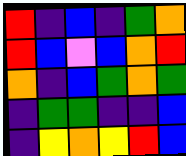[["red", "indigo", "blue", "indigo", "green", "orange"], ["red", "blue", "violet", "blue", "orange", "red"], ["orange", "indigo", "blue", "green", "orange", "green"], ["indigo", "green", "green", "indigo", "indigo", "blue"], ["indigo", "yellow", "orange", "yellow", "red", "blue"]]